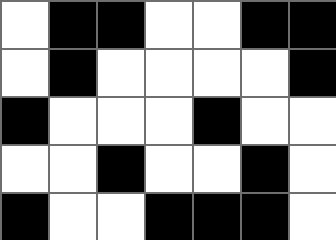[["white", "black", "black", "white", "white", "black", "black"], ["white", "black", "white", "white", "white", "white", "black"], ["black", "white", "white", "white", "black", "white", "white"], ["white", "white", "black", "white", "white", "black", "white"], ["black", "white", "white", "black", "black", "black", "white"]]